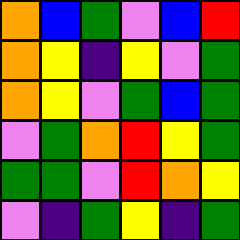[["orange", "blue", "green", "violet", "blue", "red"], ["orange", "yellow", "indigo", "yellow", "violet", "green"], ["orange", "yellow", "violet", "green", "blue", "green"], ["violet", "green", "orange", "red", "yellow", "green"], ["green", "green", "violet", "red", "orange", "yellow"], ["violet", "indigo", "green", "yellow", "indigo", "green"]]